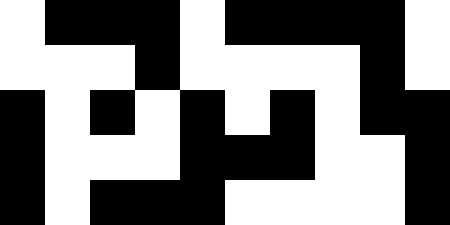[["white", "black", "black", "black", "white", "black", "black", "black", "black", "white"], ["white", "white", "white", "black", "white", "white", "white", "white", "black", "white"], ["black", "white", "black", "white", "black", "white", "black", "white", "black", "black"], ["black", "white", "white", "white", "black", "black", "black", "white", "white", "black"], ["black", "white", "black", "black", "black", "white", "white", "white", "white", "black"]]